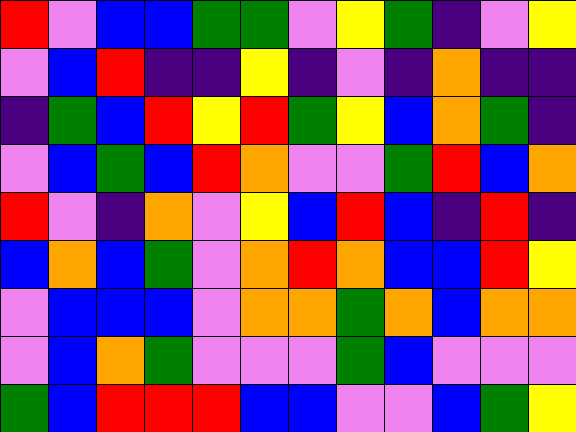[["red", "violet", "blue", "blue", "green", "green", "violet", "yellow", "green", "indigo", "violet", "yellow"], ["violet", "blue", "red", "indigo", "indigo", "yellow", "indigo", "violet", "indigo", "orange", "indigo", "indigo"], ["indigo", "green", "blue", "red", "yellow", "red", "green", "yellow", "blue", "orange", "green", "indigo"], ["violet", "blue", "green", "blue", "red", "orange", "violet", "violet", "green", "red", "blue", "orange"], ["red", "violet", "indigo", "orange", "violet", "yellow", "blue", "red", "blue", "indigo", "red", "indigo"], ["blue", "orange", "blue", "green", "violet", "orange", "red", "orange", "blue", "blue", "red", "yellow"], ["violet", "blue", "blue", "blue", "violet", "orange", "orange", "green", "orange", "blue", "orange", "orange"], ["violet", "blue", "orange", "green", "violet", "violet", "violet", "green", "blue", "violet", "violet", "violet"], ["green", "blue", "red", "red", "red", "blue", "blue", "violet", "violet", "blue", "green", "yellow"]]